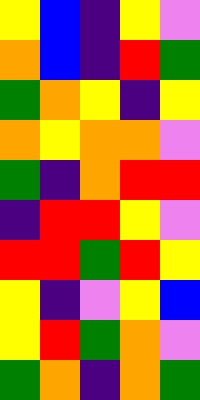[["yellow", "blue", "indigo", "yellow", "violet"], ["orange", "blue", "indigo", "red", "green"], ["green", "orange", "yellow", "indigo", "yellow"], ["orange", "yellow", "orange", "orange", "violet"], ["green", "indigo", "orange", "red", "red"], ["indigo", "red", "red", "yellow", "violet"], ["red", "red", "green", "red", "yellow"], ["yellow", "indigo", "violet", "yellow", "blue"], ["yellow", "red", "green", "orange", "violet"], ["green", "orange", "indigo", "orange", "green"]]